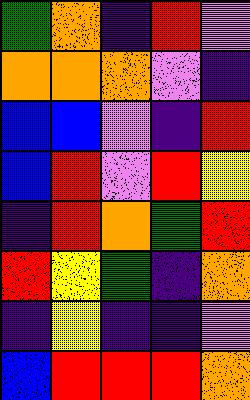[["green", "orange", "indigo", "red", "violet"], ["orange", "orange", "orange", "violet", "indigo"], ["blue", "blue", "violet", "indigo", "red"], ["blue", "red", "violet", "red", "yellow"], ["indigo", "red", "orange", "green", "red"], ["red", "yellow", "green", "indigo", "orange"], ["indigo", "yellow", "indigo", "indigo", "violet"], ["blue", "red", "red", "red", "orange"]]